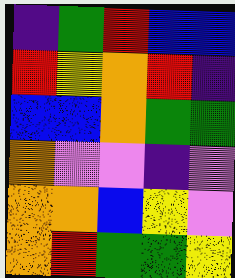[["indigo", "green", "red", "blue", "blue"], ["red", "yellow", "orange", "red", "indigo"], ["blue", "blue", "orange", "green", "green"], ["orange", "violet", "violet", "indigo", "violet"], ["orange", "orange", "blue", "yellow", "violet"], ["orange", "red", "green", "green", "yellow"]]